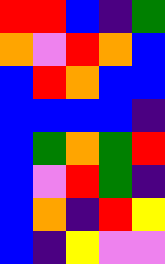[["red", "red", "blue", "indigo", "green"], ["orange", "violet", "red", "orange", "blue"], ["blue", "red", "orange", "blue", "blue"], ["blue", "blue", "blue", "blue", "indigo"], ["blue", "green", "orange", "green", "red"], ["blue", "violet", "red", "green", "indigo"], ["blue", "orange", "indigo", "red", "yellow"], ["blue", "indigo", "yellow", "violet", "violet"]]